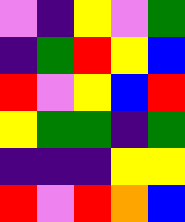[["violet", "indigo", "yellow", "violet", "green"], ["indigo", "green", "red", "yellow", "blue"], ["red", "violet", "yellow", "blue", "red"], ["yellow", "green", "green", "indigo", "green"], ["indigo", "indigo", "indigo", "yellow", "yellow"], ["red", "violet", "red", "orange", "blue"]]